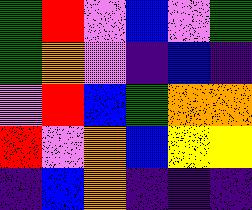[["green", "red", "violet", "blue", "violet", "green"], ["green", "orange", "violet", "indigo", "blue", "indigo"], ["violet", "red", "blue", "green", "orange", "orange"], ["red", "violet", "orange", "blue", "yellow", "yellow"], ["indigo", "blue", "orange", "indigo", "indigo", "indigo"]]